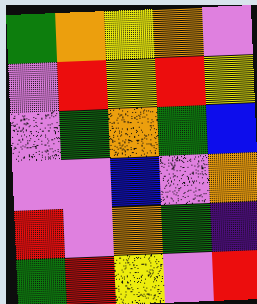[["green", "orange", "yellow", "orange", "violet"], ["violet", "red", "yellow", "red", "yellow"], ["violet", "green", "orange", "green", "blue"], ["violet", "violet", "blue", "violet", "orange"], ["red", "violet", "orange", "green", "indigo"], ["green", "red", "yellow", "violet", "red"]]